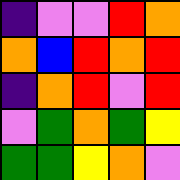[["indigo", "violet", "violet", "red", "orange"], ["orange", "blue", "red", "orange", "red"], ["indigo", "orange", "red", "violet", "red"], ["violet", "green", "orange", "green", "yellow"], ["green", "green", "yellow", "orange", "violet"]]